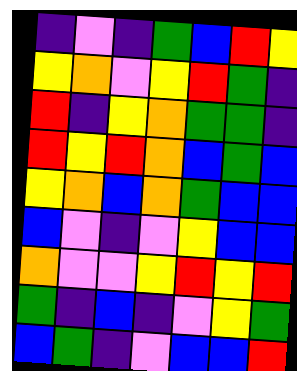[["indigo", "violet", "indigo", "green", "blue", "red", "yellow"], ["yellow", "orange", "violet", "yellow", "red", "green", "indigo"], ["red", "indigo", "yellow", "orange", "green", "green", "indigo"], ["red", "yellow", "red", "orange", "blue", "green", "blue"], ["yellow", "orange", "blue", "orange", "green", "blue", "blue"], ["blue", "violet", "indigo", "violet", "yellow", "blue", "blue"], ["orange", "violet", "violet", "yellow", "red", "yellow", "red"], ["green", "indigo", "blue", "indigo", "violet", "yellow", "green"], ["blue", "green", "indigo", "violet", "blue", "blue", "red"]]